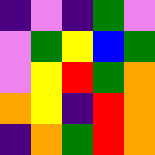[["indigo", "violet", "indigo", "green", "violet"], ["violet", "green", "yellow", "blue", "green"], ["violet", "yellow", "red", "green", "orange"], ["orange", "yellow", "indigo", "red", "orange"], ["indigo", "orange", "green", "red", "orange"]]